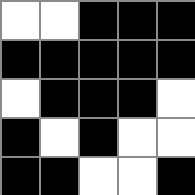[["white", "white", "black", "black", "black"], ["black", "black", "black", "black", "black"], ["white", "black", "black", "black", "white"], ["black", "white", "black", "white", "white"], ["black", "black", "white", "white", "black"]]